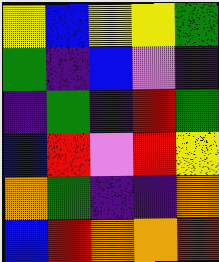[["yellow", "blue", "yellow", "yellow", "green"], ["green", "indigo", "blue", "violet", "indigo"], ["indigo", "green", "indigo", "red", "green"], ["blue", "red", "violet", "red", "yellow"], ["orange", "green", "indigo", "indigo", "orange"], ["blue", "red", "orange", "orange", "red"]]